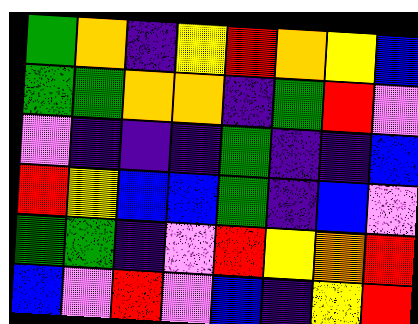[["green", "orange", "indigo", "yellow", "red", "orange", "yellow", "blue"], ["green", "green", "orange", "orange", "indigo", "green", "red", "violet"], ["violet", "indigo", "indigo", "indigo", "green", "indigo", "indigo", "blue"], ["red", "yellow", "blue", "blue", "green", "indigo", "blue", "violet"], ["green", "green", "indigo", "violet", "red", "yellow", "orange", "red"], ["blue", "violet", "red", "violet", "blue", "indigo", "yellow", "red"]]